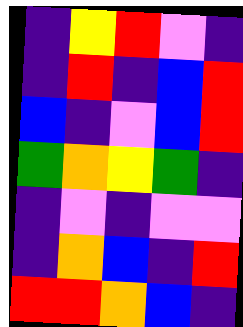[["indigo", "yellow", "red", "violet", "indigo"], ["indigo", "red", "indigo", "blue", "red"], ["blue", "indigo", "violet", "blue", "red"], ["green", "orange", "yellow", "green", "indigo"], ["indigo", "violet", "indigo", "violet", "violet"], ["indigo", "orange", "blue", "indigo", "red"], ["red", "red", "orange", "blue", "indigo"]]